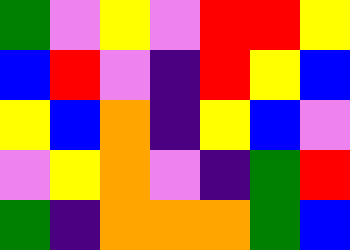[["green", "violet", "yellow", "violet", "red", "red", "yellow"], ["blue", "red", "violet", "indigo", "red", "yellow", "blue"], ["yellow", "blue", "orange", "indigo", "yellow", "blue", "violet"], ["violet", "yellow", "orange", "violet", "indigo", "green", "red"], ["green", "indigo", "orange", "orange", "orange", "green", "blue"]]